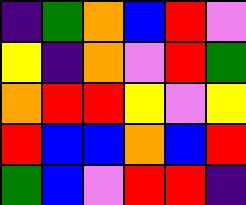[["indigo", "green", "orange", "blue", "red", "violet"], ["yellow", "indigo", "orange", "violet", "red", "green"], ["orange", "red", "red", "yellow", "violet", "yellow"], ["red", "blue", "blue", "orange", "blue", "red"], ["green", "blue", "violet", "red", "red", "indigo"]]